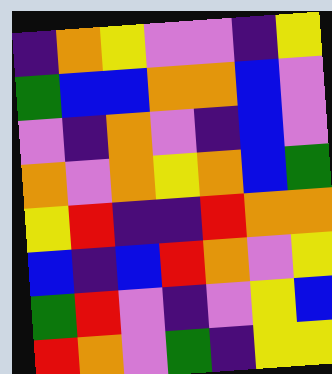[["indigo", "orange", "yellow", "violet", "violet", "indigo", "yellow"], ["green", "blue", "blue", "orange", "orange", "blue", "violet"], ["violet", "indigo", "orange", "violet", "indigo", "blue", "violet"], ["orange", "violet", "orange", "yellow", "orange", "blue", "green"], ["yellow", "red", "indigo", "indigo", "red", "orange", "orange"], ["blue", "indigo", "blue", "red", "orange", "violet", "yellow"], ["green", "red", "violet", "indigo", "violet", "yellow", "blue"], ["red", "orange", "violet", "green", "indigo", "yellow", "yellow"]]